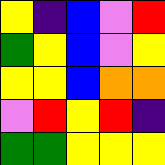[["yellow", "indigo", "blue", "violet", "red"], ["green", "yellow", "blue", "violet", "yellow"], ["yellow", "yellow", "blue", "orange", "orange"], ["violet", "red", "yellow", "red", "indigo"], ["green", "green", "yellow", "yellow", "yellow"]]